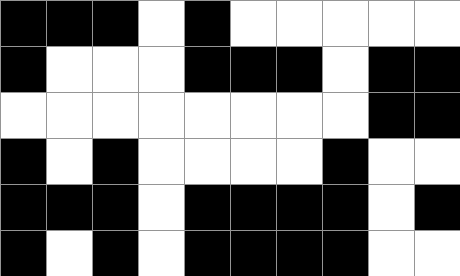[["black", "black", "black", "white", "black", "white", "white", "white", "white", "white"], ["black", "white", "white", "white", "black", "black", "black", "white", "black", "black"], ["white", "white", "white", "white", "white", "white", "white", "white", "black", "black"], ["black", "white", "black", "white", "white", "white", "white", "black", "white", "white"], ["black", "black", "black", "white", "black", "black", "black", "black", "white", "black"], ["black", "white", "black", "white", "black", "black", "black", "black", "white", "white"]]